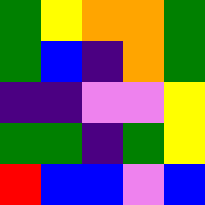[["green", "yellow", "orange", "orange", "green"], ["green", "blue", "indigo", "orange", "green"], ["indigo", "indigo", "violet", "violet", "yellow"], ["green", "green", "indigo", "green", "yellow"], ["red", "blue", "blue", "violet", "blue"]]